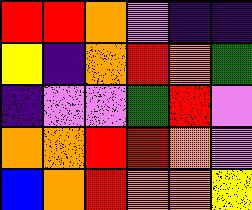[["red", "red", "orange", "violet", "indigo", "indigo"], ["yellow", "indigo", "orange", "red", "orange", "green"], ["indigo", "violet", "violet", "green", "red", "violet"], ["orange", "orange", "red", "red", "orange", "violet"], ["blue", "orange", "red", "orange", "orange", "yellow"]]